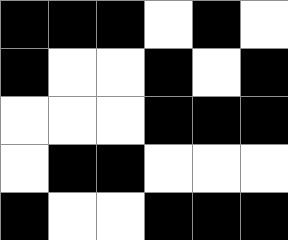[["black", "black", "black", "white", "black", "white"], ["black", "white", "white", "black", "white", "black"], ["white", "white", "white", "black", "black", "black"], ["white", "black", "black", "white", "white", "white"], ["black", "white", "white", "black", "black", "black"]]